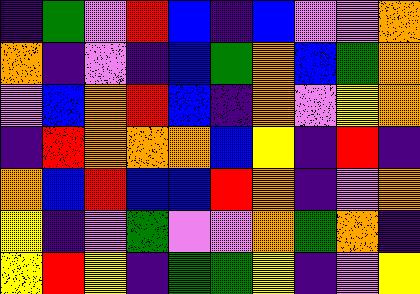[["indigo", "green", "violet", "red", "blue", "indigo", "blue", "violet", "violet", "orange"], ["orange", "indigo", "violet", "indigo", "blue", "green", "orange", "blue", "green", "orange"], ["violet", "blue", "orange", "red", "blue", "indigo", "orange", "violet", "yellow", "orange"], ["indigo", "red", "orange", "orange", "orange", "blue", "yellow", "indigo", "red", "indigo"], ["orange", "blue", "red", "blue", "blue", "red", "orange", "indigo", "violet", "orange"], ["yellow", "indigo", "violet", "green", "violet", "violet", "orange", "green", "orange", "indigo"], ["yellow", "red", "yellow", "indigo", "green", "green", "yellow", "indigo", "violet", "yellow"]]